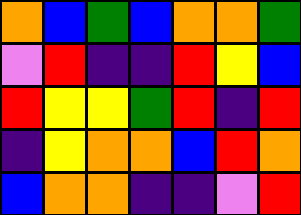[["orange", "blue", "green", "blue", "orange", "orange", "green"], ["violet", "red", "indigo", "indigo", "red", "yellow", "blue"], ["red", "yellow", "yellow", "green", "red", "indigo", "red"], ["indigo", "yellow", "orange", "orange", "blue", "red", "orange"], ["blue", "orange", "orange", "indigo", "indigo", "violet", "red"]]